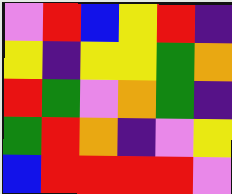[["violet", "red", "blue", "yellow", "red", "indigo"], ["yellow", "indigo", "yellow", "yellow", "green", "orange"], ["red", "green", "violet", "orange", "green", "indigo"], ["green", "red", "orange", "indigo", "violet", "yellow"], ["blue", "red", "red", "red", "red", "violet"]]